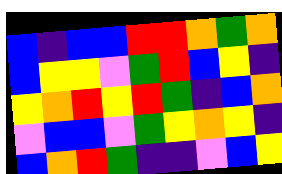[["blue", "indigo", "blue", "blue", "red", "red", "orange", "green", "orange"], ["blue", "yellow", "yellow", "violet", "green", "red", "blue", "yellow", "indigo"], ["yellow", "orange", "red", "yellow", "red", "green", "indigo", "blue", "orange"], ["violet", "blue", "blue", "violet", "green", "yellow", "orange", "yellow", "indigo"], ["blue", "orange", "red", "green", "indigo", "indigo", "violet", "blue", "yellow"]]